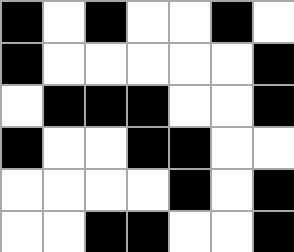[["black", "white", "black", "white", "white", "black", "white"], ["black", "white", "white", "white", "white", "white", "black"], ["white", "black", "black", "black", "white", "white", "black"], ["black", "white", "white", "black", "black", "white", "white"], ["white", "white", "white", "white", "black", "white", "black"], ["white", "white", "black", "black", "white", "white", "black"]]